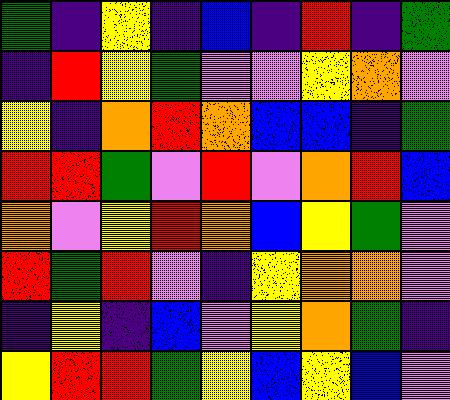[["green", "indigo", "yellow", "indigo", "blue", "indigo", "red", "indigo", "green"], ["indigo", "red", "yellow", "green", "violet", "violet", "yellow", "orange", "violet"], ["yellow", "indigo", "orange", "red", "orange", "blue", "blue", "indigo", "green"], ["red", "red", "green", "violet", "red", "violet", "orange", "red", "blue"], ["orange", "violet", "yellow", "red", "orange", "blue", "yellow", "green", "violet"], ["red", "green", "red", "violet", "indigo", "yellow", "orange", "orange", "violet"], ["indigo", "yellow", "indigo", "blue", "violet", "yellow", "orange", "green", "indigo"], ["yellow", "red", "red", "green", "yellow", "blue", "yellow", "blue", "violet"]]